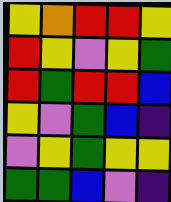[["yellow", "orange", "red", "red", "yellow"], ["red", "yellow", "violet", "yellow", "green"], ["red", "green", "red", "red", "blue"], ["yellow", "violet", "green", "blue", "indigo"], ["violet", "yellow", "green", "yellow", "yellow"], ["green", "green", "blue", "violet", "indigo"]]